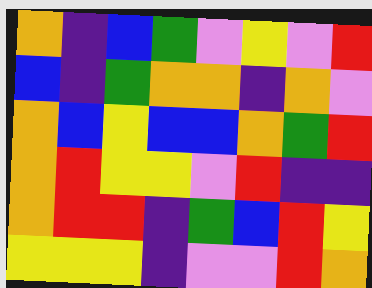[["orange", "indigo", "blue", "green", "violet", "yellow", "violet", "red"], ["blue", "indigo", "green", "orange", "orange", "indigo", "orange", "violet"], ["orange", "blue", "yellow", "blue", "blue", "orange", "green", "red"], ["orange", "red", "yellow", "yellow", "violet", "red", "indigo", "indigo"], ["orange", "red", "red", "indigo", "green", "blue", "red", "yellow"], ["yellow", "yellow", "yellow", "indigo", "violet", "violet", "red", "orange"]]